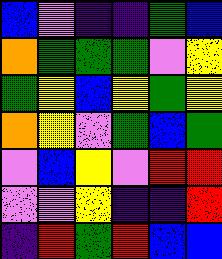[["blue", "violet", "indigo", "indigo", "green", "blue"], ["orange", "green", "green", "green", "violet", "yellow"], ["green", "yellow", "blue", "yellow", "green", "yellow"], ["orange", "yellow", "violet", "green", "blue", "green"], ["violet", "blue", "yellow", "violet", "red", "red"], ["violet", "violet", "yellow", "indigo", "indigo", "red"], ["indigo", "red", "green", "red", "blue", "blue"]]